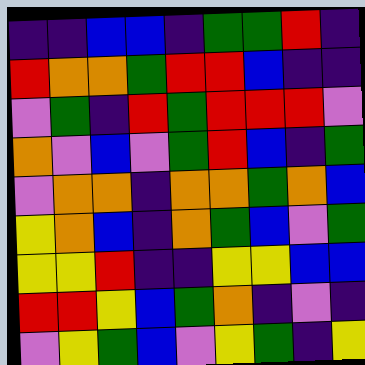[["indigo", "indigo", "blue", "blue", "indigo", "green", "green", "red", "indigo"], ["red", "orange", "orange", "green", "red", "red", "blue", "indigo", "indigo"], ["violet", "green", "indigo", "red", "green", "red", "red", "red", "violet"], ["orange", "violet", "blue", "violet", "green", "red", "blue", "indigo", "green"], ["violet", "orange", "orange", "indigo", "orange", "orange", "green", "orange", "blue"], ["yellow", "orange", "blue", "indigo", "orange", "green", "blue", "violet", "green"], ["yellow", "yellow", "red", "indigo", "indigo", "yellow", "yellow", "blue", "blue"], ["red", "red", "yellow", "blue", "green", "orange", "indigo", "violet", "indigo"], ["violet", "yellow", "green", "blue", "violet", "yellow", "green", "indigo", "yellow"]]